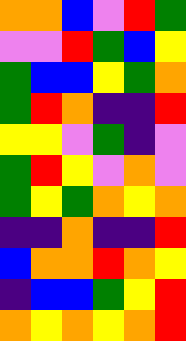[["orange", "orange", "blue", "violet", "red", "green"], ["violet", "violet", "red", "green", "blue", "yellow"], ["green", "blue", "blue", "yellow", "green", "orange"], ["green", "red", "orange", "indigo", "indigo", "red"], ["yellow", "yellow", "violet", "green", "indigo", "violet"], ["green", "red", "yellow", "violet", "orange", "violet"], ["green", "yellow", "green", "orange", "yellow", "orange"], ["indigo", "indigo", "orange", "indigo", "indigo", "red"], ["blue", "orange", "orange", "red", "orange", "yellow"], ["indigo", "blue", "blue", "green", "yellow", "red"], ["orange", "yellow", "orange", "yellow", "orange", "red"]]